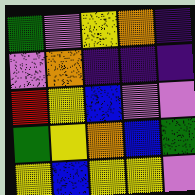[["green", "violet", "yellow", "orange", "indigo"], ["violet", "orange", "indigo", "indigo", "indigo"], ["red", "yellow", "blue", "violet", "violet"], ["green", "yellow", "orange", "blue", "green"], ["yellow", "blue", "yellow", "yellow", "violet"]]